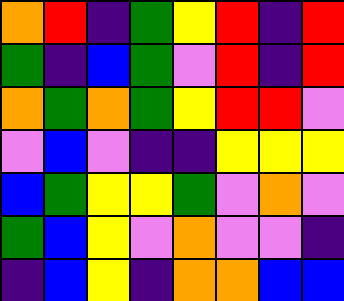[["orange", "red", "indigo", "green", "yellow", "red", "indigo", "red"], ["green", "indigo", "blue", "green", "violet", "red", "indigo", "red"], ["orange", "green", "orange", "green", "yellow", "red", "red", "violet"], ["violet", "blue", "violet", "indigo", "indigo", "yellow", "yellow", "yellow"], ["blue", "green", "yellow", "yellow", "green", "violet", "orange", "violet"], ["green", "blue", "yellow", "violet", "orange", "violet", "violet", "indigo"], ["indigo", "blue", "yellow", "indigo", "orange", "orange", "blue", "blue"]]